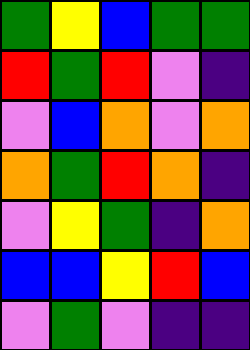[["green", "yellow", "blue", "green", "green"], ["red", "green", "red", "violet", "indigo"], ["violet", "blue", "orange", "violet", "orange"], ["orange", "green", "red", "orange", "indigo"], ["violet", "yellow", "green", "indigo", "orange"], ["blue", "blue", "yellow", "red", "blue"], ["violet", "green", "violet", "indigo", "indigo"]]